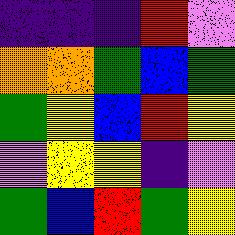[["indigo", "indigo", "indigo", "red", "violet"], ["orange", "orange", "green", "blue", "green"], ["green", "yellow", "blue", "red", "yellow"], ["violet", "yellow", "yellow", "indigo", "violet"], ["green", "blue", "red", "green", "yellow"]]